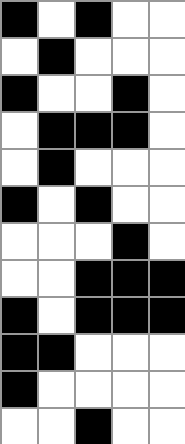[["black", "white", "black", "white", "white"], ["white", "black", "white", "white", "white"], ["black", "white", "white", "black", "white"], ["white", "black", "black", "black", "white"], ["white", "black", "white", "white", "white"], ["black", "white", "black", "white", "white"], ["white", "white", "white", "black", "white"], ["white", "white", "black", "black", "black"], ["black", "white", "black", "black", "black"], ["black", "black", "white", "white", "white"], ["black", "white", "white", "white", "white"], ["white", "white", "black", "white", "white"]]